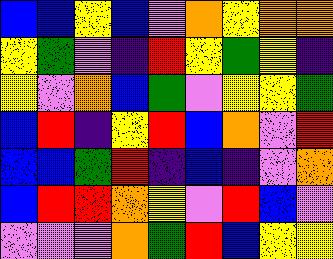[["blue", "blue", "yellow", "blue", "violet", "orange", "yellow", "orange", "orange"], ["yellow", "green", "violet", "indigo", "red", "yellow", "green", "yellow", "indigo"], ["yellow", "violet", "orange", "blue", "green", "violet", "yellow", "yellow", "green"], ["blue", "red", "indigo", "yellow", "red", "blue", "orange", "violet", "red"], ["blue", "blue", "green", "red", "indigo", "blue", "indigo", "violet", "orange"], ["blue", "red", "red", "orange", "yellow", "violet", "red", "blue", "violet"], ["violet", "violet", "violet", "orange", "green", "red", "blue", "yellow", "yellow"]]